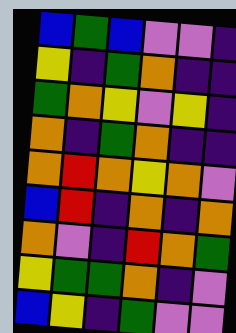[["blue", "green", "blue", "violet", "violet", "indigo"], ["yellow", "indigo", "green", "orange", "indigo", "indigo"], ["green", "orange", "yellow", "violet", "yellow", "indigo"], ["orange", "indigo", "green", "orange", "indigo", "indigo"], ["orange", "red", "orange", "yellow", "orange", "violet"], ["blue", "red", "indigo", "orange", "indigo", "orange"], ["orange", "violet", "indigo", "red", "orange", "green"], ["yellow", "green", "green", "orange", "indigo", "violet"], ["blue", "yellow", "indigo", "green", "violet", "violet"]]